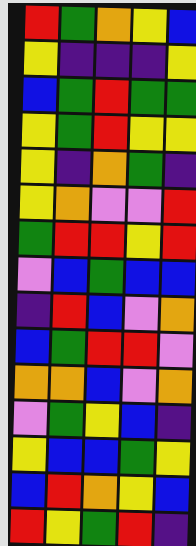[["red", "green", "orange", "yellow", "blue"], ["yellow", "indigo", "indigo", "indigo", "yellow"], ["blue", "green", "red", "green", "green"], ["yellow", "green", "red", "yellow", "yellow"], ["yellow", "indigo", "orange", "green", "indigo"], ["yellow", "orange", "violet", "violet", "red"], ["green", "red", "red", "yellow", "red"], ["violet", "blue", "green", "blue", "blue"], ["indigo", "red", "blue", "violet", "orange"], ["blue", "green", "red", "red", "violet"], ["orange", "orange", "blue", "violet", "orange"], ["violet", "green", "yellow", "blue", "indigo"], ["yellow", "blue", "blue", "green", "yellow"], ["blue", "red", "orange", "yellow", "blue"], ["red", "yellow", "green", "red", "indigo"]]